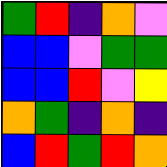[["green", "red", "indigo", "orange", "violet"], ["blue", "blue", "violet", "green", "green"], ["blue", "blue", "red", "violet", "yellow"], ["orange", "green", "indigo", "orange", "indigo"], ["blue", "red", "green", "red", "orange"]]